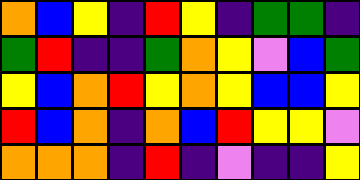[["orange", "blue", "yellow", "indigo", "red", "yellow", "indigo", "green", "green", "indigo"], ["green", "red", "indigo", "indigo", "green", "orange", "yellow", "violet", "blue", "green"], ["yellow", "blue", "orange", "red", "yellow", "orange", "yellow", "blue", "blue", "yellow"], ["red", "blue", "orange", "indigo", "orange", "blue", "red", "yellow", "yellow", "violet"], ["orange", "orange", "orange", "indigo", "red", "indigo", "violet", "indigo", "indigo", "yellow"]]